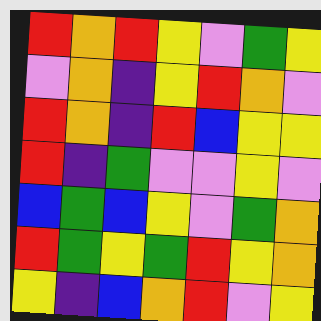[["red", "orange", "red", "yellow", "violet", "green", "yellow"], ["violet", "orange", "indigo", "yellow", "red", "orange", "violet"], ["red", "orange", "indigo", "red", "blue", "yellow", "yellow"], ["red", "indigo", "green", "violet", "violet", "yellow", "violet"], ["blue", "green", "blue", "yellow", "violet", "green", "orange"], ["red", "green", "yellow", "green", "red", "yellow", "orange"], ["yellow", "indigo", "blue", "orange", "red", "violet", "yellow"]]